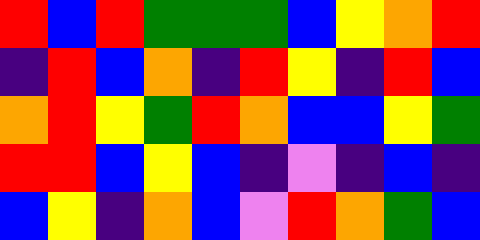[["red", "blue", "red", "green", "green", "green", "blue", "yellow", "orange", "red"], ["indigo", "red", "blue", "orange", "indigo", "red", "yellow", "indigo", "red", "blue"], ["orange", "red", "yellow", "green", "red", "orange", "blue", "blue", "yellow", "green"], ["red", "red", "blue", "yellow", "blue", "indigo", "violet", "indigo", "blue", "indigo"], ["blue", "yellow", "indigo", "orange", "blue", "violet", "red", "orange", "green", "blue"]]